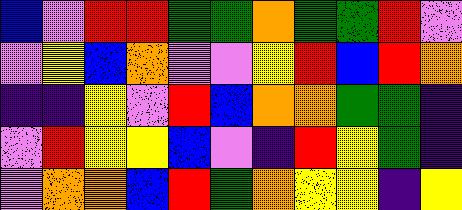[["blue", "violet", "red", "red", "green", "green", "orange", "green", "green", "red", "violet"], ["violet", "yellow", "blue", "orange", "violet", "violet", "yellow", "red", "blue", "red", "orange"], ["indigo", "indigo", "yellow", "violet", "red", "blue", "orange", "orange", "green", "green", "indigo"], ["violet", "red", "yellow", "yellow", "blue", "violet", "indigo", "red", "yellow", "green", "indigo"], ["violet", "orange", "orange", "blue", "red", "green", "orange", "yellow", "yellow", "indigo", "yellow"]]